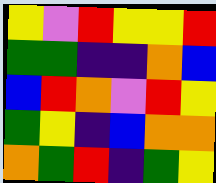[["yellow", "violet", "red", "yellow", "yellow", "red"], ["green", "green", "indigo", "indigo", "orange", "blue"], ["blue", "red", "orange", "violet", "red", "yellow"], ["green", "yellow", "indigo", "blue", "orange", "orange"], ["orange", "green", "red", "indigo", "green", "yellow"]]